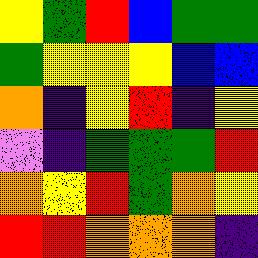[["yellow", "green", "red", "blue", "green", "green"], ["green", "yellow", "yellow", "yellow", "blue", "blue"], ["orange", "indigo", "yellow", "red", "indigo", "yellow"], ["violet", "indigo", "green", "green", "green", "red"], ["orange", "yellow", "red", "green", "orange", "yellow"], ["red", "red", "orange", "orange", "orange", "indigo"]]